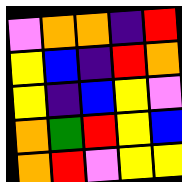[["violet", "orange", "orange", "indigo", "red"], ["yellow", "blue", "indigo", "red", "orange"], ["yellow", "indigo", "blue", "yellow", "violet"], ["orange", "green", "red", "yellow", "blue"], ["orange", "red", "violet", "yellow", "yellow"]]